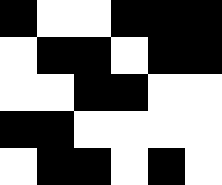[["black", "white", "white", "black", "black", "black"], ["white", "black", "black", "white", "black", "black"], ["white", "white", "black", "black", "white", "white"], ["black", "black", "white", "white", "white", "white"], ["white", "black", "black", "white", "black", "white"]]